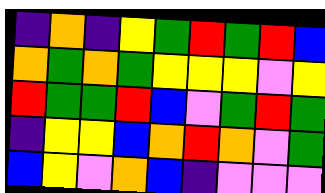[["indigo", "orange", "indigo", "yellow", "green", "red", "green", "red", "blue"], ["orange", "green", "orange", "green", "yellow", "yellow", "yellow", "violet", "yellow"], ["red", "green", "green", "red", "blue", "violet", "green", "red", "green"], ["indigo", "yellow", "yellow", "blue", "orange", "red", "orange", "violet", "green"], ["blue", "yellow", "violet", "orange", "blue", "indigo", "violet", "violet", "violet"]]